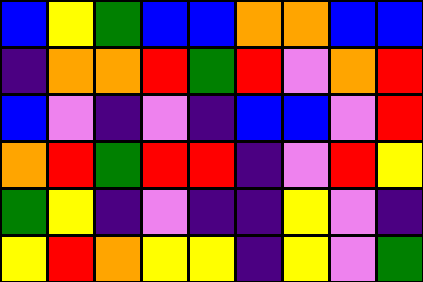[["blue", "yellow", "green", "blue", "blue", "orange", "orange", "blue", "blue"], ["indigo", "orange", "orange", "red", "green", "red", "violet", "orange", "red"], ["blue", "violet", "indigo", "violet", "indigo", "blue", "blue", "violet", "red"], ["orange", "red", "green", "red", "red", "indigo", "violet", "red", "yellow"], ["green", "yellow", "indigo", "violet", "indigo", "indigo", "yellow", "violet", "indigo"], ["yellow", "red", "orange", "yellow", "yellow", "indigo", "yellow", "violet", "green"]]